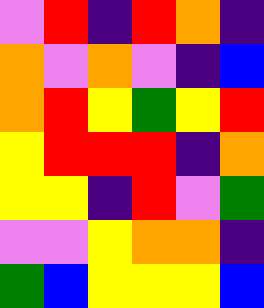[["violet", "red", "indigo", "red", "orange", "indigo"], ["orange", "violet", "orange", "violet", "indigo", "blue"], ["orange", "red", "yellow", "green", "yellow", "red"], ["yellow", "red", "red", "red", "indigo", "orange"], ["yellow", "yellow", "indigo", "red", "violet", "green"], ["violet", "violet", "yellow", "orange", "orange", "indigo"], ["green", "blue", "yellow", "yellow", "yellow", "blue"]]